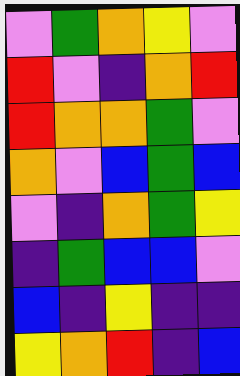[["violet", "green", "orange", "yellow", "violet"], ["red", "violet", "indigo", "orange", "red"], ["red", "orange", "orange", "green", "violet"], ["orange", "violet", "blue", "green", "blue"], ["violet", "indigo", "orange", "green", "yellow"], ["indigo", "green", "blue", "blue", "violet"], ["blue", "indigo", "yellow", "indigo", "indigo"], ["yellow", "orange", "red", "indigo", "blue"]]